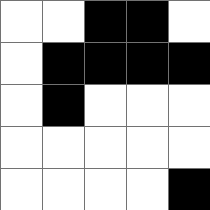[["white", "white", "black", "black", "white"], ["white", "black", "black", "black", "black"], ["white", "black", "white", "white", "white"], ["white", "white", "white", "white", "white"], ["white", "white", "white", "white", "black"]]